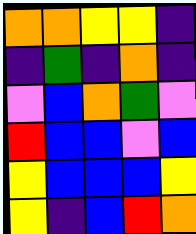[["orange", "orange", "yellow", "yellow", "indigo"], ["indigo", "green", "indigo", "orange", "indigo"], ["violet", "blue", "orange", "green", "violet"], ["red", "blue", "blue", "violet", "blue"], ["yellow", "blue", "blue", "blue", "yellow"], ["yellow", "indigo", "blue", "red", "orange"]]